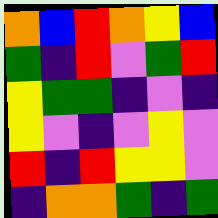[["orange", "blue", "red", "orange", "yellow", "blue"], ["green", "indigo", "red", "violet", "green", "red"], ["yellow", "green", "green", "indigo", "violet", "indigo"], ["yellow", "violet", "indigo", "violet", "yellow", "violet"], ["red", "indigo", "red", "yellow", "yellow", "violet"], ["indigo", "orange", "orange", "green", "indigo", "green"]]